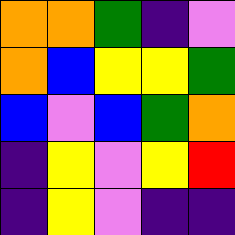[["orange", "orange", "green", "indigo", "violet"], ["orange", "blue", "yellow", "yellow", "green"], ["blue", "violet", "blue", "green", "orange"], ["indigo", "yellow", "violet", "yellow", "red"], ["indigo", "yellow", "violet", "indigo", "indigo"]]